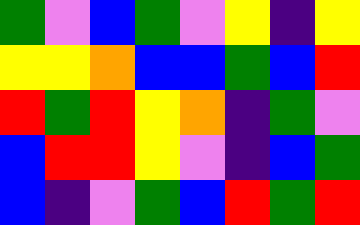[["green", "violet", "blue", "green", "violet", "yellow", "indigo", "yellow"], ["yellow", "yellow", "orange", "blue", "blue", "green", "blue", "red"], ["red", "green", "red", "yellow", "orange", "indigo", "green", "violet"], ["blue", "red", "red", "yellow", "violet", "indigo", "blue", "green"], ["blue", "indigo", "violet", "green", "blue", "red", "green", "red"]]